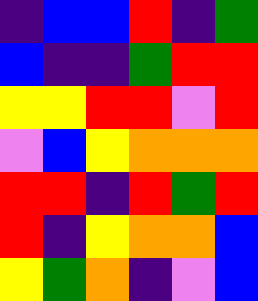[["indigo", "blue", "blue", "red", "indigo", "green"], ["blue", "indigo", "indigo", "green", "red", "red"], ["yellow", "yellow", "red", "red", "violet", "red"], ["violet", "blue", "yellow", "orange", "orange", "orange"], ["red", "red", "indigo", "red", "green", "red"], ["red", "indigo", "yellow", "orange", "orange", "blue"], ["yellow", "green", "orange", "indigo", "violet", "blue"]]